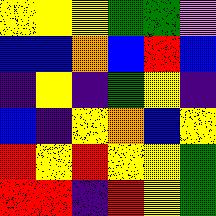[["yellow", "yellow", "yellow", "green", "green", "violet"], ["blue", "blue", "orange", "blue", "red", "blue"], ["indigo", "yellow", "indigo", "green", "yellow", "indigo"], ["blue", "indigo", "yellow", "orange", "blue", "yellow"], ["red", "yellow", "red", "yellow", "yellow", "green"], ["red", "red", "indigo", "red", "yellow", "green"]]